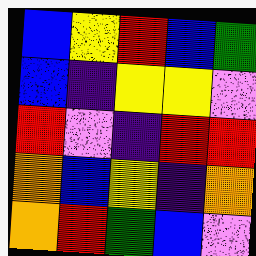[["blue", "yellow", "red", "blue", "green"], ["blue", "indigo", "yellow", "yellow", "violet"], ["red", "violet", "indigo", "red", "red"], ["orange", "blue", "yellow", "indigo", "orange"], ["orange", "red", "green", "blue", "violet"]]